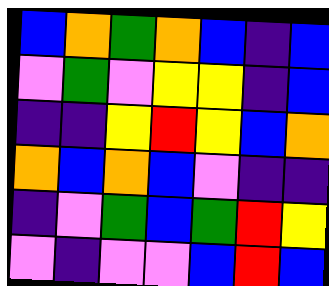[["blue", "orange", "green", "orange", "blue", "indigo", "blue"], ["violet", "green", "violet", "yellow", "yellow", "indigo", "blue"], ["indigo", "indigo", "yellow", "red", "yellow", "blue", "orange"], ["orange", "blue", "orange", "blue", "violet", "indigo", "indigo"], ["indigo", "violet", "green", "blue", "green", "red", "yellow"], ["violet", "indigo", "violet", "violet", "blue", "red", "blue"]]